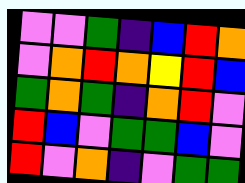[["violet", "violet", "green", "indigo", "blue", "red", "orange"], ["violet", "orange", "red", "orange", "yellow", "red", "blue"], ["green", "orange", "green", "indigo", "orange", "red", "violet"], ["red", "blue", "violet", "green", "green", "blue", "violet"], ["red", "violet", "orange", "indigo", "violet", "green", "green"]]